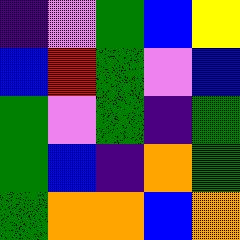[["indigo", "violet", "green", "blue", "yellow"], ["blue", "red", "green", "violet", "blue"], ["green", "violet", "green", "indigo", "green"], ["green", "blue", "indigo", "orange", "green"], ["green", "orange", "orange", "blue", "orange"]]